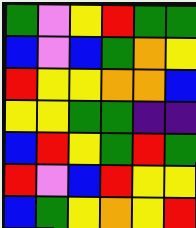[["green", "violet", "yellow", "red", "green", "green"], ["blue", "violet", "blue", "green", "orange", "yellow"], ["red", "yellow", "yellow", "orange", "orange", "blue"], ["yellow", "yellow", "green", "green", "indigo", "indigo"], ["blue", "red", "yellow", "green", "red", "green"], ["red", "violet", "blue", "red", "yellow", "yellow"], ["blue", "green", "yellow", "orange", "yellow", "red"]]